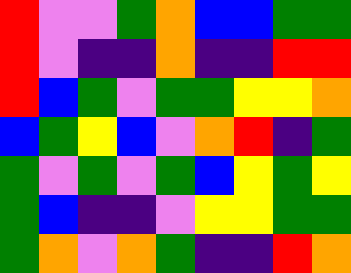[["red", "violet", "violet", "green", "orange", "blue", "blue", "green", "green"], ["red", "violet", "indigo", "indigo", "orange", "indigo", "indigo", "red", "red"], ["red", "blue", "green", "violet", "green", "green", "yellow", "yellow", "orange"], ["blue", "green", "yellow", "blue", "violet", "orange", "red", "indigo", "green"], ["green", "violet", "green", "violet", "green", "blue", "yellow", "green", "yellow"], ["green", "blue", "indigo", "indigo", "violet", "yellow", "yellow", "green", "green"], ["green", "orange", "violet", "orange", "green", "indigo", "indigo", "red", "orange"]]